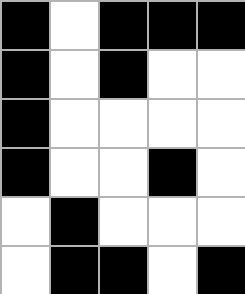[["black", "white", "black", "black", "black"], ["black", "white", "black", "white", "white"], ["black", "white", "white", "white", "white"], ["black", "white", "white", "black", "white"], ["white", "black", "white", "white", "white"], ["white", "black", "black", "white", "black"]]